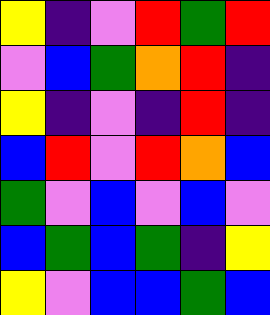[["yellow", "indigo", "violet", "red", "green", "red"], ["violet", "blue", "green", "orange", "red", "indigo"], ["yellow", "indigo", "violet", "indigo", "red", "indigo"], ["blue", "red", "violet", "red", "orange", "blue"], ["green", "violet", "blue", "violet", "blue", "violet"], ["blue", "green", "blue", "green", "indigo", "yellow"], ["yellow", "violet", "blue", "blue", "green", "blue"]]